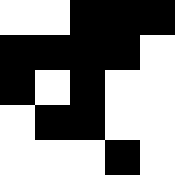[["white", "white", "black", "black", "black"], ["black", "black", "black", "black", "white"], ["black", "white", "black", "white", "white"], ["white", "black", "black", "white", "white"], ["white", "white", "white", "black", "white"]]